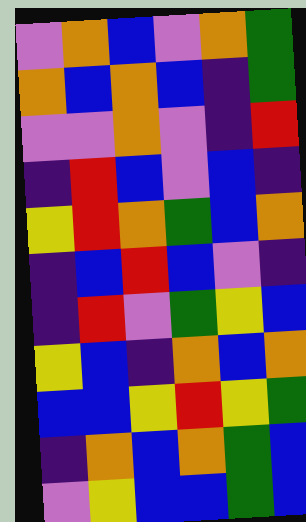[["violet", "orange", "blue", "violet", "orange", "green"], ["orange", "blue", "orange", "blue", "indigo", "green"], ["violet", "violet", "orange", "violet", "indigo", "red"], ["indigo", "red", "blue", "violet", "blue", "indigo"], ["yellow", "red", "orange", "green", "blue", "orange"], ["indigo", "blue", "red", "blue", "violet", "indigo"], ["indigo", "red", "violet", "green", "yellow", "blue"], ["yellow", "blue", "indigo", "orange", "blue", "orange"], ["blue", "blue", "yellow", "red", "yellow", "green"], ["indigo", "orange", "blue", "orange", "green", "blue"], ["violet", "yellow", "blue", "blue", "green", "blue"]]